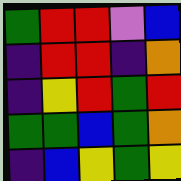[["green", "red", "red", "violet", "blue"], ["indigo", "red", "red", "indigo", "orange"], ["indigo", "yellow", "red", "green", "red"], ["green", "green", "blue", "green", "orange"], ["indigo", "blue", "yellow", "green", "yellow"]]